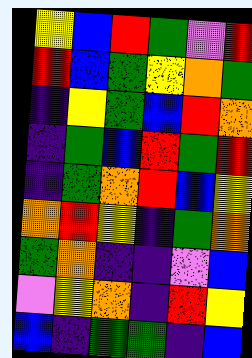[["yellow", "blue", "red", "green", "violet", "red"], ["red", "blue", "green", "yellow", "orange", "green"], ["indigo", "yellow", "green", "blue", "red", "orange"], ["indigo", "green", "blue", "red", "green", "red"], ["indigo", "green", "orange", "red", "blue", "yellow"], ["orange", "red", "yellow", "indigo", "green", "orange"], ["green", "orange", "indigo", "indigo", "violet", "blue"], ["violet", "yellow", "orange", "indigo", "red", "yellow"], ["blue", "indigo", "green", "green", "indigo", "blue"]]